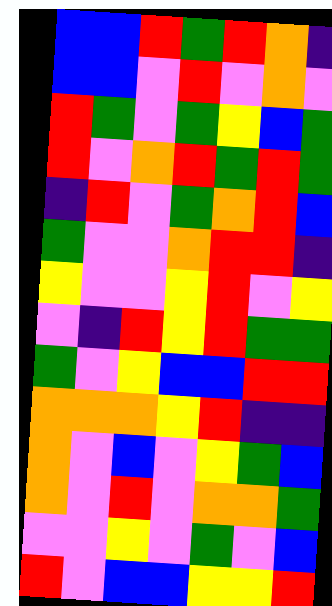[["blue", "blue", "red", "green", "red", "orange", "indigo"], ["blue", "blue", "violet", "red", "violet", "orange", "violet"], ["red", "green", "violet", "green", "yellow", "blue", "green"], ["red", "violet", "orange", "red", "green", "red", "green"], ["indigo", "red", "violet", "green", "orange", "red", "blue"], ["green", "violet", "violet", "orange", "red", "red", "indigo"], ["yellow", "violet", "violet", "yellow", "red", "violet", "yellow"], ["violet", "indigo", "red", "yellow", "red", "green", "green"], ["green", "violet", "yellow", "blue", "blue", "red", "red"], ["orange", "orange", "orange", "yellow", "red", "indigo", "indigo"], ["orange", "violet", "blue", "violet", "yellow", "green", "blue"], ["orange", "violet", "red", "violet", "orange", "orange", "green"], ["violet", "violet", "yellow", "violet", "green", "violet", "blue"], ["red", "violet", "blue", "blue", "yellow", "yellow", "red"]]